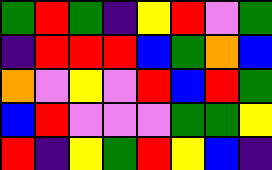[["green", "red", "green", "indigo", "yellow", "red", "violet", "green"], ["indigo", "red", "red", "red", "blue", "green", "orange", "blue"], ["orange", "violet", "yellow", "violet", "red", "blue", "red", "green"], ["blue", "red", "violet", "violet", "violet", "green", "green", "yellow"], ["red", "indigo", "yellow", "green", "red", "yellow", "blue", "indigo"]]